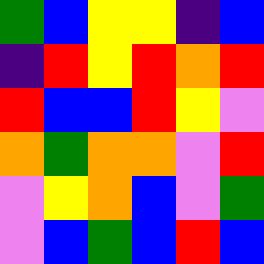[["green", "blue", "yellow", "yellow", "indigo", "blue"], ["indigo", "red", "yellow", "red", "orange", "red"], ["red", "blue", "blue", "red", "yellow", "violet"], ["orange", "green", "orange", "orange", "violet", "red"], ["violet", "yellow", "orange", "blue", "violet", "green"], ["violet", "blue", "green", "blue", "red", "blue"]]